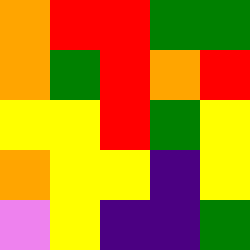[["orange", "red", "red", "green", "green"], ["orange", "green", "red", "orange", "red"], ["yellow", "yellow", "red", "green", "yellow"], ["orange", "yellow", "yellow", "indigo", "yellow"], ["violet", "yellow", "indigo", "indigo", "green"]]